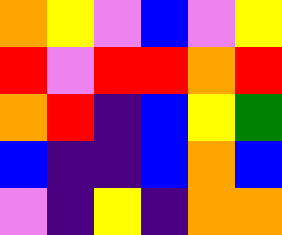[["orange", "yellow", "violet", "blue", "violet", "yellow"], ["red", "violet", "red", "red", "orange", "red"], ["orange", "red", "indigo", "blue", "yellow", "green"], ["blue", "indigo", "indigo", "blue", "orange", "blue"], ["violet", "indigo", "yellow", "indigo", "orange", "orange"]]